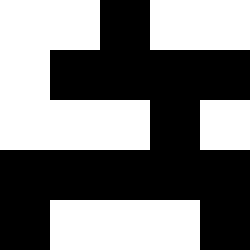[["white", "white", "black", "white", "white"], ["white", "black", "black", "black", "black"], ["white", "white", "white", "black", "white"], ["black", "black", "black", "black", "black"], ["black", "white", "white", "white", "black"]]